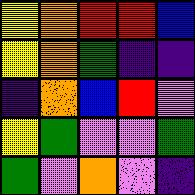[["yellow", "orange", "red", "red", "blue"], ["yellow", "orange", "green", "indigo", "indigo"], ["indigo", "orange", "blue", "red", "violet"], ["yellow", "green", "violet", "violet", "green"], ["green", "violet", "orange", "violet", "indigo"]]